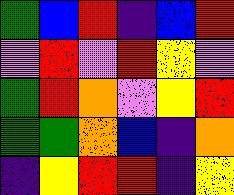[["green", "blue", "red", "indigo", "blue", "red"], ["violet", "red", "violet", "red", "yellow", "violet"], ["green", "red", "orange", "violet", "yellow", "red"], ["green", "green", "orange", "blue", "indigo", "orange"], ["indigo", "yellow", "red", "red", "indigo", "yellow"]]